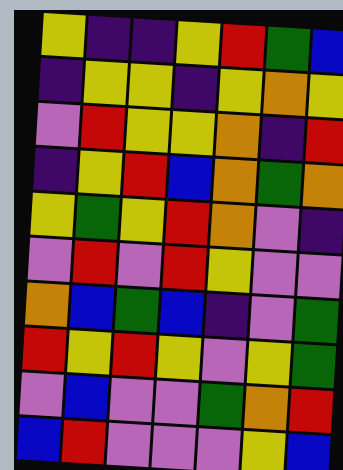[["yellow", "indigo", "indigo", "yellow", "red", "green", "blue"], ["indigo", "yellow", "yellow", "indigo", "yellow", "orange", "yellow"], ["violet", "red", "yellow", "yellow", "orange", "indigo", "red"], ["indigo", "yellow", "red", "blue", "orange", "green", "orange"], ["yellow", "green", "yellow", "red", "orange", "violet", "indigo"], ["violet", "red", "violet", "red", "yellow", "violet", "violet"], ["orange", "blue", "green", "blue", "indigo", "violet", "green"], ["red", "yellow", "red", "yellow", "violet", "yellow", "green"], ["violet", "blue", "violet", "violet", "green", "orange", "red"], ["blue", "red", "violet", "violet", "violet", "yellow", "blue"]]